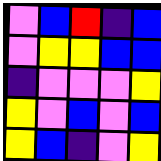[["violet", "blue", "red", "indigo", "blue"], ["violet", "yellow", "yellow", "blue", "blue"], ["indigo", "violet", "violet", "violet", "yellow"], ["yellow", "violet", "blue", "violet", "blue"], ["yellow", "blue", "indigo", "violet", "yellow"]]